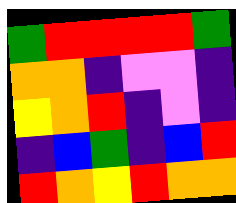[["green", "red", "red", "red", "red", "green"], ["orange", "orange", "indigo", "violet", "violet", "indigo"], ["yellow", "orange", "red", "indigo", "violet", "indigo"], ["indigo", "blue", "green", "indigo", "blue", "red"], ["red", "orange", "yellow", "red", "orange", "orange"]]